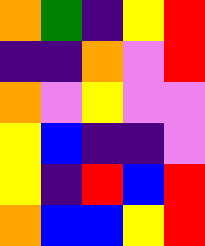[["orange", "green", "indigo", "yellow", "red"], ["indigo", "indigo", "orange", "violet", "red"], ["orange", "violet", "yellow", "violet", "violet"], ["yellow", "blue", "indigo", "indigo", "violet"], ["yellow", "indigo", "red", "blue", "red"], ["orange", "blue", "blue", "yellow", "red"]]